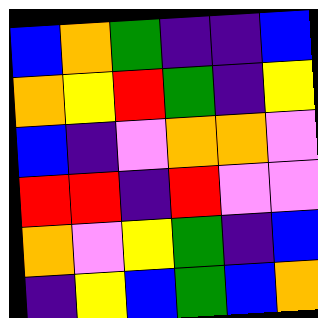[["blue", "orange", "green", "indigo", "indigo", "blue"], ["orange", "yellow", "red", "green", "indigo", "yellow"], ["blue", "indigo", "violet", "orange", "orange", "violet"], ["red", "red", "indigo", "red", "violet", "violet"], ["orange", "violet", "yellow", "green", "indigo", "blue"], ["indigo", "yellow", "blue", "green", "blue", "orange"]]